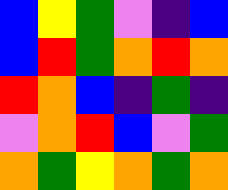[["blue", "yellow", "green", "violet", "indigo", "blue"], ["blue", "red", "green", "orange", "red", "orange"], ["red", "orange", "blue", "indigo", "green", "indigo"], ["violet", "orange", "red", "blue", "violet", "green"], ["orange", "green", "yellow", "orange", "green", "orange"]]